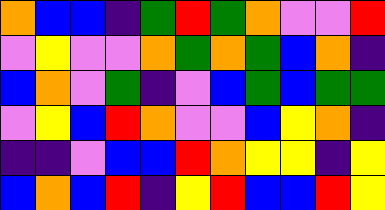[["orange", "blue", "blue", "indigo", "green", "red", "green", "orange", "violet", "violet", "red"], ["violet", "yellow", "violet", "violet", "orange", "green", "orange", "green", "blue", "orange", "indigo"], ["blue", "orange", "violet", "green", "indigo", "violet", "blue", "green", "blue", "green", "green"], ["violet", "yellow", "blue", "red", "orange", "violet", "violet", "blue", "yellow", "orange", "indigo"], ["indigo", "indigo", "violet", "blue", "blue", "red", "orange", "yellow", "yellow", "indigo", "yellow"], ["blue", "orange", "blue", "red", "indigo", "yellow", "red", "blue", "blue", "red", "yellow"]]